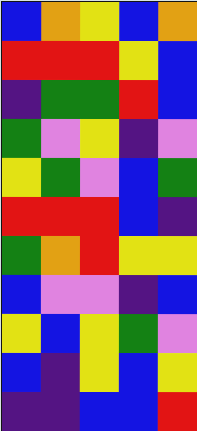[["blue", "orange", "yellow", "blue", "orange"], ["red", "red", "red", "yellow", "blue"], ["indigo", "green", "green", "red", "blue"], ["green", "violet", "yellow", "indigo", "violet"], ["yellow", "green", "violet", "blue", "green"], ["red", "red", "red", "blue", "indigo"], ["green", "orange", "red", "yellow", "yellow"], ["blue", "violet", "violet", "indigo", "blue"], ["yellow", "blue", "yellow", "green", "violet"], ["blue", "indigo", "yellow", "blue", "yellow"], ["indigo", "indigo", "blue", "blue", "red"]]